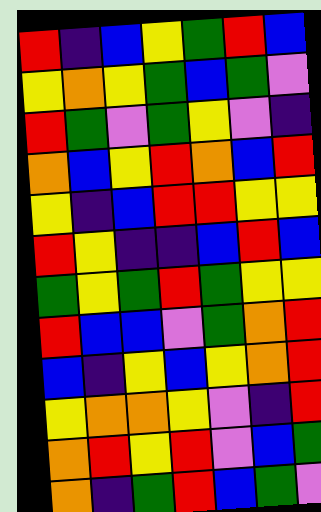[["red", "indigo", "blue", "yellow", "green", "red", "blue"], ["yellow", "orange", "yellow", "green", "blue", "green", "violet"], ["red", "green", "violet", "green", "yellow", "violet", "indigo"], ["orange", "blue", "yellow", "red", "orange", "blue", "red"], ["yellow", "indigo", "blue", "red", "red", "yellow", "yellow"], ["red", "yellow", "indigo", "indigo", "blue", "red", "blue"], ["green", "yellow", "green", "red", "green", "yellow", "yellow"], ["red", "blue", "blue", "violet", "green", "orange", "red"], ["blue", "indigo", "yellow", "blue", "yellow", "orange", "red"], ["yellow", "orange", "orange", "yellow", "violet", "indigo", "red"], ["orange", "red", "yellow", "red", "violet", "blue", "green"], ["orange", "indigo", "green", "red", "blue", "green", "violet"]]